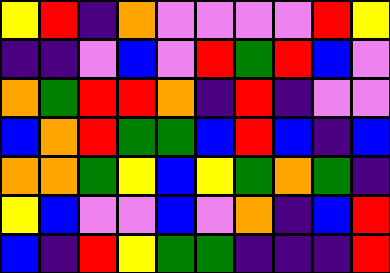[["yellow", "red", "indigo", "orange", "violet", "violet", "violet", "violet", "red", "yellow"], ["indigo", "indigo", "violet", "blue", "violet", "red", "green", "red", "blue", "violet"], ["orange", "green", "red", "red", "orange", "indigo", "red", "indigo", "violet", "violet"], ["blue", "orange", "red", "green", "green", "blue", "red", "blue", "indigo", "blue"], ["orange", "orange", "green", "yellow", "blue", "yellow", "green", "orange", "green", "indigo"], ["yellow", "blue", "violet", "violet", "blue", "violet", "orange", "indigo", "blue", "red"], ["blue", "indigo", "red", "yellow", "green", "green", "indigo", "indigo", "indigo", "red"]]